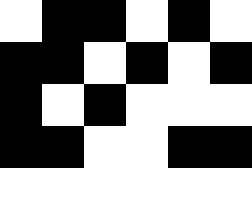[["white", "black", "black", "white", "black", "white"], ["black", "black", "white", "black", "white", "black"], ["black", "white", "black", "white", "white", "white"], ["black", "black", "white", "white", "black", "black"], ["white", "white", "white", "white", "white", "white"]]